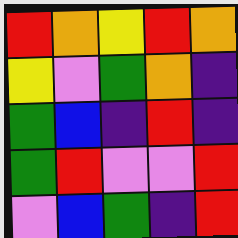[["red", "orange", "yellow", "red", "orange"], ["yellow", "violet", "green", "orange", "indigo"], ["green", "blue", "indigo", "red", "indigo"], ["green", "red", "violet", "violet", "red"], ["violet", "blue", "green", "indigo", "red"]]